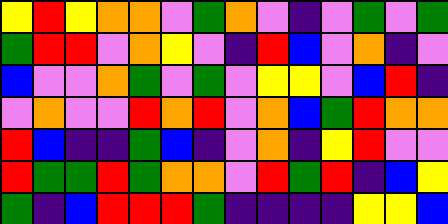[["yellow", "red", "yellow", "orange", "orange", "violet", "green", "orange", "violet", "indigo", "violet", "green", "violet", "green"], ["green", "red", "red", "violet", "orange", "yellow", "violet", "indigo", "red", "blue", "violet", "orange", "indigo", "violet"], ["blue", "violet", "violet", "orange", "green", "violet", "green", "violet", "yellow", "yellow", "violet", "blue", "red", "indigo"], ["violet", "orange", "violet", "violet", "red", "orange", "red", "violet", "orange", "blue", "green", "red", "orange", "orange"], ["red", "blue", "indigo", "indigo", "green", "blue", "indigo", "violet", "orange", "indigo", "yellow", "red", "violet", "violet"], ["red", "green", "green", "red", "green", "orange", "orange", "violet", "red", "green", "red", "indigo", "blue", "yellow"], ["green", "indigo", "blue", "red", "red", "red", "green", "indigo", "indigo", "indigo", "indigo", "yellow", "yellow", "blue"]]